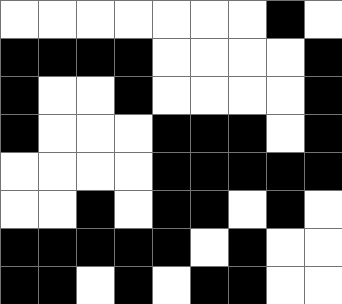[["white", "white", "white", "white", "white", "white", "white", "black", "white"], ["black", "black", "black", "black", "white", "white", "white", "white", "black"], ["black", "white", "white", "black", "white", "white", "white", "white", "black"], ["black", "white", "white", "white", "black", "black", "black", "white", "black"], ["white", "white", "white", "white", "black", "black", "black", "black", "black"], ["white", "white", "black", "white", "black", "black", "white", "black", "white"], ["black", "black", "black", "black", "black", "white", "black", "white", "white"], ["black", "black", "white", "black", "white", "black", "black", "white", "white"]]